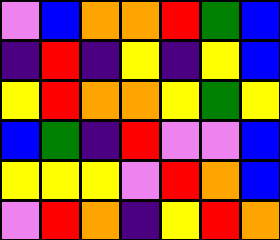[["violet", "blue", "orange", "orange", "red", "green", "blue"], ["indigo", "red", "indigo", "yellow", "indigo", "yellow", "blue"], ["yellow", "red", "orange", "orange", "yellow", "green", "yellow"], ["blue", "green", "indigo", "red", "violet", "violet", "blue"], ["yellow", "yellow", "yellow", "violet", "red", "orange", "blue"], ["violet", "red", "orange", "indigo", "yellow", "red", "orange"]]